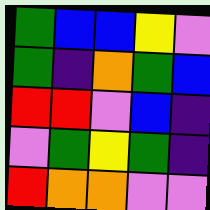[["green", "blue", "blue", "yellow", "violet"], ["green", "indigo", "orange", "green", "blue"], ["red", "red", "violet", "blue", "indigo"], ["violet", "green", "yellow", "green", "indigo"], ["red", "orange", "orange", "violet", "violet"]]